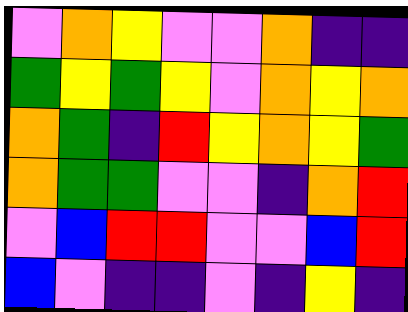[["violet", "orange", "yellow", "violet", "violet", "orange", "indigo", "indigo"], ["green", "yellow", "green", "yellow", "violet", "orange", "yellow", "orange"], ["orange", "green", "indigo", "red", "yellow", "orange", "yellow", "green"], ["orange", "green", "green", "violet", "violet", "indigo", "orange", "red"], ["violet", "blue", "red", "red", "violet", "violet", "blue", "red"], ["blue", "violet", "indigo", "indigo", "violet", "indigo", "yellow", "indigo"]]